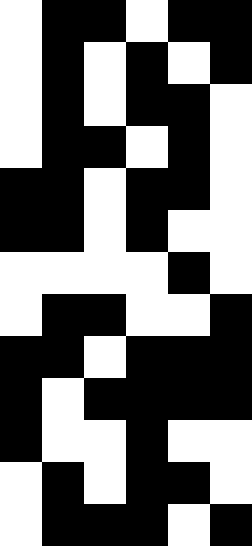[["white", "black", "black", "white", "black", "black"], ["white", "black", "white", "black", "white", "black"], ["white", "black", "white", "black", "black", "white"], ["white", "black", "black", "white", "black", "white"], ["black", "black", "white", "black", "black", "white"], ["black", "black", "white", "black", "white", "white"], ["white", "white", "white", "white", "black", "white"], ["white", "black", "black", "white", "white", "black"], ["black", "black", "white", "black", "black", "black"], ["black", "white", "black", "black", "black", "black"], ["black", "white", "white", "black", "white", "white"], ["white", "black", "white", "black", "black", "white"], ["white", "black", "black", "black", "white", "black"]]